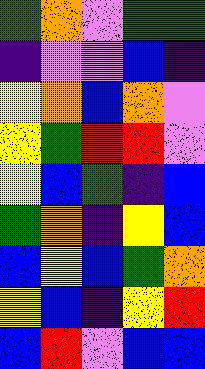[["green", "orange", "violet", "green", "green"], ["indigo", "violet", "violet", "blue", "indigo"], ["yellow", "orange", "blue", "orange", "violet"], ["yellow", "green", "red", "red", "violet"], ["yellow", "blue", "green", "indigo", "blue"], ["green", "orange", "indigo", "yellow", "blue"], ["blue", "yellow", "blue", "green", "orange"], ["yellow", "blue", "indigo", "yellow", "red"], ["blue", "red", "violet", "blue", "blue"]]